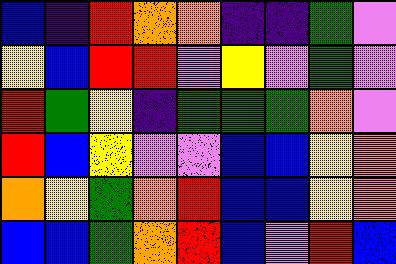[["blue", "indigo", "red", "orange", "orange", "indigo", "indigo", "green", "violet"], ["yellow", "blue", "red", "red", "violet", "yellow", "violet", "green", "violet"], ["red", "green", "yellow", "indigo", "green", "green", "green", "orange", "violet"], ["red", "blue", "yellow", "violet", "violet", "blue", "blue", "yellow", "orange"], ["orange", "yellow", "green", "orange", "red", "blue", "blue", "yellow", "orange"], ["blue", "blue", "green", "orange", "red", "blue", "violet", "red", "blue"]]